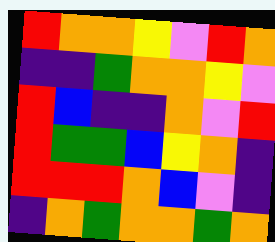[["red", "orange", "orange", "yellow", "violet", "red", "orange"], ["indigo", "indigo", "green", "orange", "orange", "yellow", "violet"], ["red", "blue", "indigo", "indigo", "orange", "violet", "red"], ["red", "green", "green", "blue", "yellow", "orange", "indigo"], ["red", "red", "red", "orange", "blue", "violet", "indigo"], ["indigo", "orange", "green", "orange", "orange", "green", "orange"]]